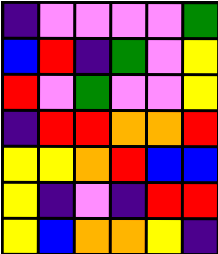[["indigo", "violet", "violet", "violet", "violet", "green"], ["blue", "red", "indigo", "green", "violet", "yellow"], ["red", "violet", "green", "violet", "violet", "yellow"], ["indigo", "red", "red", "orange", "orange", "red"], ["yellow", "yellow", "orange", "red", "blue", "blue"], ["yellow", "indigo", "violet", "indigo", "red", "red"], ["yellow", "blue", "orange", "orange", "yellow", "indigo"]]